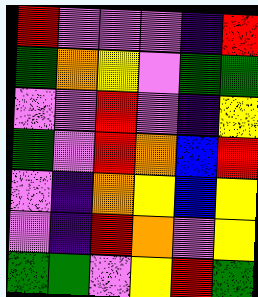[["red", "violet", "violet", "violet", "indigo", "red"], ["green", "orange", "yellow", "violet", "green", "green"], ["violet", "violet", "red", "violet", "indigo", "yellow"], ["green", "violet", "red", "orange", "blue", "red"], ["violet", "indigo", "orange", "yellow", "blue", "yellow"], ["violet", "indigo", "red", "orange", "violet", "yellow"], ["green", "green", "violet", "yellow", "red", "green"]]